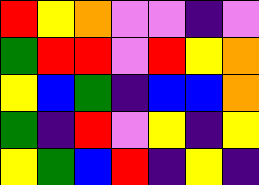[["red", "yellow", "orange", "violet", "violet", "indigo", "violet"], ["green", "red", "red", "violet", "red", "yellow", "orange"], ["yellow", "blue", "green", "indigo", "blue", "blue", "orange"], ["green", "indigo", "red", "violet", "yellow", "indigo", "yellow"], ["yellow", "green", "blue", "red", "indigo", "yellow", "indigo"]]